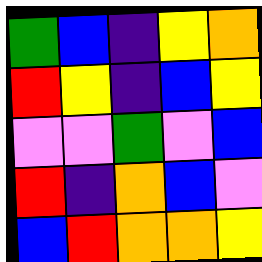[["green", "blue", "indigo", "yellow", "orange"], ["red", "yellow", "indigo", "blue", "yellow"], ["violet", "violet", "green", "violet", "blue"], ["red", "indigo", "orange", "blue", "violet"], ["blue", "red", "orange", "orange", "yellow"]]